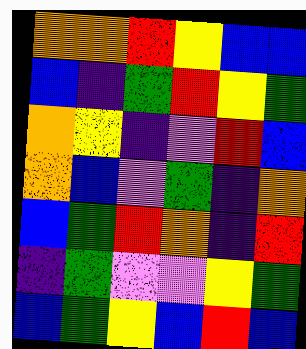[["orange", "orange", "red", "yellow", "blue", "blue"], ["blue", "indigo", "green", "red", "yellow", "green"], ["orange", "yellow", "indigo", "violet", "red", "blue"], ["orange", "blue", "violet", "green", "indigo", "orange"], ["blue", "green", "red", "orange", "indigo", "red"], ["indigo", "green", "violet", "violet", "yellow", "green"], ["blue", "green", "yellow", "blue", "red", "blue"]]